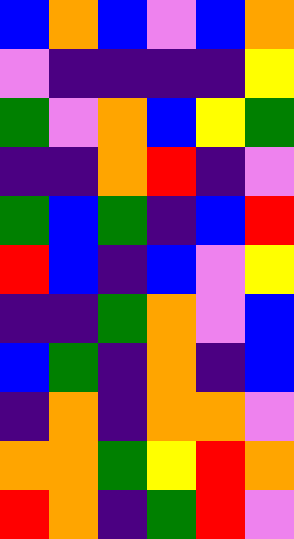[["blue", "orange", "blue", "violet", "blue", "orange"], ["violet", "indigo", "indigo", "indigo", "indigo", "yellow"], ["green", "violet", "orange", "blue", "yellow", "green"], ["indigo", "indigo", "orange", "red", "indigo", "violet"], ["green", "blue", "green", "indigo", "blue", "red"], ["red", "blue", "indigo", "blue", "violet", "yellow"], ["indigo", "indigo", "green", "orange", "violet", "blue"], ["blue", "green", "indigo", "orange", "indigo", "blue"], ["indigo", "orange", "indigo", "orange", "orange", "violet"], ["orange", "orange", "green", "yellow", "red", "orange"], ["red", "orange", "indigo", "green", "red", "violet"]]